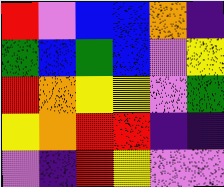[["red", "violet", "blue", "blue", "orange", "indigo"], ["green", "blue", "green", "blue", "violet", "yellow"], ["red", "orange", "yellow", "yellow", "violet", "green"], ["yellow", "orange", "red", "red", "indigo", "indigo"], ["violet", "indigo", "red", "yellow", "violet", "violet"]]